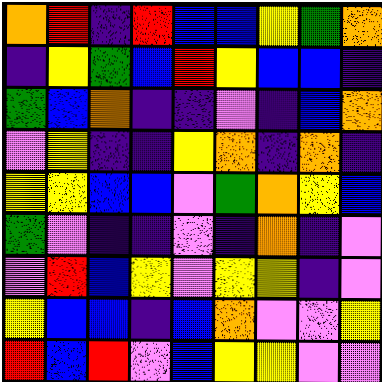[["orange", "red", "indigo", "red", "blue", "blue", "yellow", "green", "orange"], ["indigo", "yellow", "green", "blue", "red", "yellow", "blue", "blue", "indigo"], ["green", "blue", "orange", "indigo", "indigo", "violet", "indigo", "blue", "orange"], ["violet", "yellow", "indigo", "indigo", "yellow", "orange", "indigo", "orange", "indigo"], ["yellow", "yellow", "blue", "blue", "violet", "green", "orange", "yellow", "blue"], ["green", "violet", "indigo", "indigo", "violet", "indigo", "orange", "indigo", "violet"], ["violet", "red", "blue", "yellow", "violet", "yellow", "yellow", "indigo", "violet"], ["yellow", "blue", "blue", "indigo", "blue", "orange", "violet", "violet", "yellow"], ["red", "blue", "red", "violet", "blue", "yellow", "yellow", "violet", "violet"]]